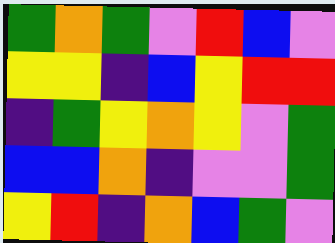[["green", "orange", "green", "violet", "red", "blue", "violet"], ["yellow", "yellow", "indigo", "blue", "yellow", "red", "red"], ["indigo", "green", "yellow", "orange", "yellow", "violet", "green"], ["blue", "blue", "orange", "indigo", "violet", "violet", "green"], ["yellow", "red", "indigo", "orange", "blue", "green", "violet"]]